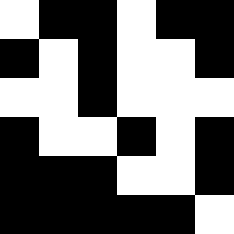[["white", "black", "black", "white", "black", "black"], ["black", "white", "black", "white", "white", "black"], ["white", "white", "black", "white", "white", "white"], ["black", "white", "white", "black", "white", "black"], ["black", "black", "black", "white", "white", "black"], ["black", "black", "black", "black", "black", "white"]]